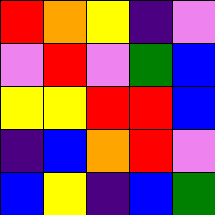[["red", "orange", "yellow", "indigo", "violet"], ["violet", "red", "violet", "green", "blue"], ["yellow", "yellow", "red", "red", "blue"], ["indigo", "blue", "orange", "red", "violet"], ["blue", "yellow", "indigo", "blue", "green"]]